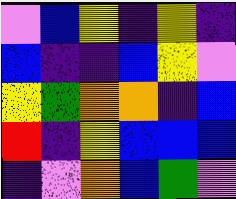[["violet", "blue", "yellow", "indigo", "yellow", "indigo"], ["blue", "indigo", "indigo", "blue", "yellow", "violet"], ["yellow", "green", "orange", "orange", "indigo", "blue"], ["red", "indigo", "yellow", "blue", "blue", "blue"], ["indigo", "violet", "orange", "blue", "green", "violet"]]